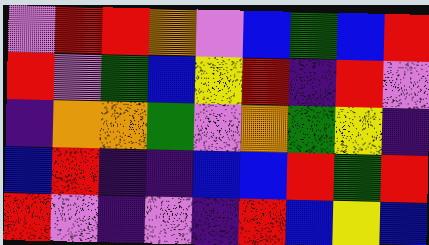[["violet", "red", "red", "orange", "violet", "blue", "green", "blue", "red"], ["red", "violet", "green", "blue", "yellow", "red", "indigo", "red", "violet"], ["indigo", "orange", "orange", "green", "violet", "orange", "green", "yellow", "indigo"], ["blue", "red", "indigo", "indigo", "blue", "blue", "red", "green", "red"], ["red", "violet", "indigo", "violet", "indigo", "red", "blue", "yellow", "blue"]]